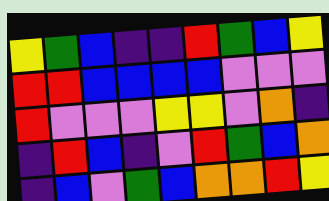[["yellow", "green", "blue", "indigo", "indigo", "red", "green", "blue", "yellow"], ["red", "red", "blue", "blue", "blue", "blue", "violet", "violet", "violet"], ["red", "violet", "violet", "violet", "yellow", "yellow", "violet", "orange", "indigo"], ["indigo", "red", "blue", "indigo", "violet", "red", "green", "blue", "orange"], ["indigo", "blue", "violet", "green", "blue", "orange", "orange", "red", "yellow"]]